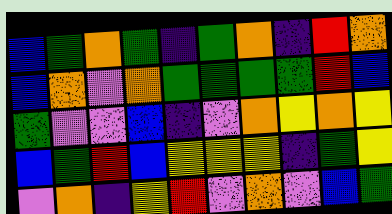[["blue", "green", "orange", "green", "indigo", "green", "orange", "indigo", "red", "orange"], ["blue", "orange", "violet", "orange", "green", "green", "green", "green", "red", "blue"], ["green", "violet", "violet", "blue", "indigo", "violet", "orange", "yellow", "orange", "yellow"], ["blue", "green", "red", "blue", "yellow", "yellow", "yellow", "indigo", "green", "yellow"], ["violet", "orange", "indigo", "yellow", "red", "violet", "orange", "violet", "blue", "green"]]